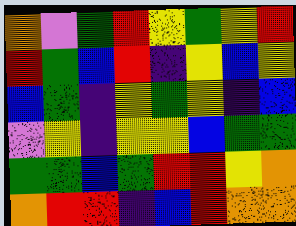[["orange", "violet", "green", "red", "yellow", "green", "yellow", "red"], ["red", "green", "blue", "red", "indigo", "yellow", "blue", "yellow"], ["blue", "green", "indigo", "yellow", "green", "yellow", "indigo", "blue"], ["violet", "yellow", "indigo", "yellow", "yellow", "blue", "green", "green"], ["green", "green", "blue", "green", "red", "red", "yellow", "orange"], ["orange", "red", "red", "indigo", "blue", "red", "orange", "orange"]]